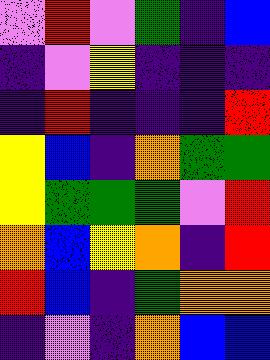[["violet", "red", "violet", "green", "indigo", "blue"], ["indigo", "violet", "yellow", "indigo", "indigo", "indigo"], ["indigo", "red", "indigo", "indigo", "indigo", "red"], ["yellow", "blue", "indigo", "orange", "green", "green"], ["yellow", "green", "green", "green", "violet", "red"], ["orange", "blue", "yellow", "orange", "indigo", "red"], ["red", "blue", "indigo", "green", "orange", "orange"], ["indigo", "violet", "indigo", "orange", "blue", "blue"]]